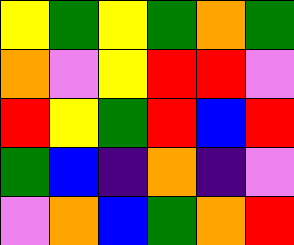[["yellow", "green", "yellow", "green", "orange", "green"], ["orange", "violet", "yellow", "red", "red", "violet"], ["red", "yellow", "green", "red", "blue", "red"], ["green", "blue", "indigo", "orange", "indigo", "violet"], ["violet", "orange", "blue", "green", "orange", "red"]]